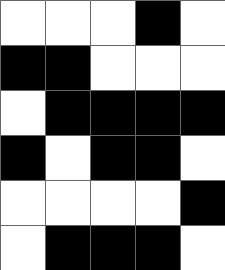[["white", "white", "white", "black", "white"], ["black", "black", "white", "white", "white"], ["white", "black", "black", "black", "black"], ["black", "white", "black", "black", "white"], ["white", "white", "white", "white", "black"], ["white", "black", "black", "black", "white"]]